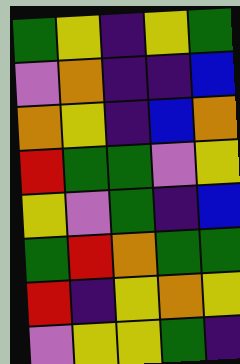[["green", "yellow", "indigo", "yellow", "green"], ["violet", "orange", "indigo", "indigo", "blue"], ["orange", "yellow", "indigo", "blue", "orange"], ["red", "green", "green", "violet", "yellow"], ["yellow", "violet", "green", "indigo", "blue"], ["green", "red", "orange", "green", "green"], ["red", "indigo", "yellow", "orange", "yellow"], ["violet", "yellow", "yellow", "green", "indigo"]]